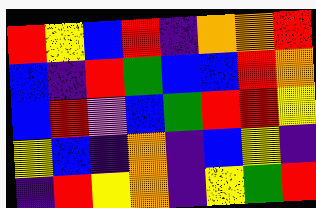[["red", "yellow", "blue", "red", "indigo", "orange", "orange", "red"], ["blue", "indigo", "red", "green", "blue", "blue", "red", "orange"], ["blue", "red", "violet", "blue", "green", "red", "red", "yellow"], ["yellow", "blue", "indigo", "orange", "indigo", "blue", "yellow", "indigo"], ["indigo", "red", "yellow", "orange", "indigo", "yellow", "green", "red"]]